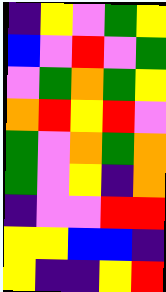[["indigo", "yellow", "violet", "green", "yellow"], ["blue", "violet", "red", "violet", "green"], ["violet", "green", "orange", "green", "yellow"], ["orange", "red", "yellow", "red", "violet"], ["green", "violet", "orange", "green", "orange"], ["green", "violet", "yellow", "indigo", "orange"], ["indigo", "violet", "violet", "red", "red"], ["yellow", "yellow", "blue", "blue", "indigo"], ["yellow", "indigo", "indigo", "yellow", "red"]]